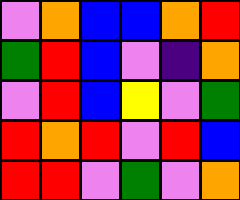[["violet", "orange", "blue", "blue", "orange", "red"], ["green", "red", "blue", "violet", "indigo", "orange"], ["violet", "red", "blue", "yellow", "violet", "green"], ["red", "orange", "red", "violet", "red", "blue"], ["red", "red", "violet", "green", "violet", "orange"]]